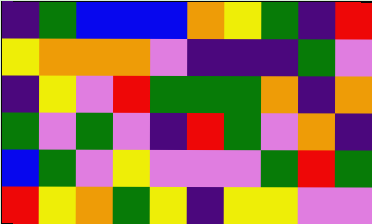[["indigo", "green", "blue", "blue", "blue", "orange", "yellow", "green", "indigo", "red"], ["yellow", "orange", "orange", "orange", "violet", "indigo", "indigo", "indigo", "green", "violet"], ["indigo", "yellow", "violet", "red", "green", "green", "green", "orange", "indigo", "orange"], ["green", "violet", "green", "violet", "indigo", "red", "green", "violet", "orange", "indigo"], ["blue", "green", "violet", "yellow", "violet", "violet", "violet", "green", "red", "green"], ["red", "yellow", "orange", "green", "yellow", "indigo", "yellow", "yellow", "violet", "violet"]]